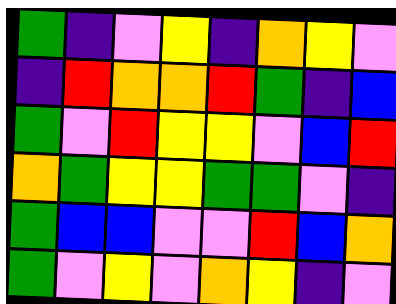[["green", "indigo", "violet", "yellow", "indigo", "orange", "yellow", "violet"], ["indigo", "red", "orange", "orange", "red", "green", "indigo", "blue"], ["green", "violet", "red", "yellow", "yellow", "violet", "blue", "red"], ["orange", "green", "yellow", "yellow", "green", "green", "violet", "indigo"], ["green", "blue", "blue", "violet", "violet", "red", "blue", "orange"], ["green", "violet", "yellow", "violet", "orange", "yellow", "indigo", "violet"]]